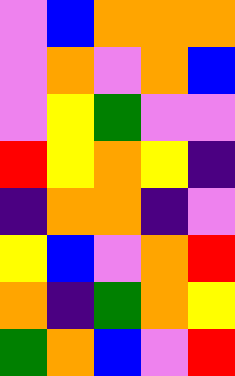[["violet", "blue", "orange", "orange", "orange"], ["violet", "orange", "violet", "orange", "blue"], ["violet", "yellow", "green", "violet", "violet"], ["red", "yellow", "orange", "yellow", "indigo"], ["indigo", "orange", "orange", "indigo", "violet"], ["yellow", "blue", "violet", "orange", "red"], ["orange", "indigo", "green", "orange", "yellow"], ["green", "orange", "blue", "violet", "red"]]